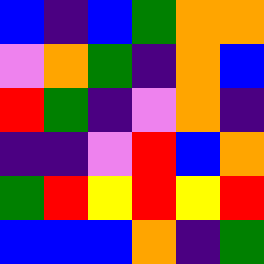[["blue", "indigo", "blue", "green", "orange", "orange"], ["violet", "orange", "green", "indigo", "orange", "blue"], ["red", "green", "indigo", "violet", "orange", "indigo"], ["indigo", "indigo", "violet", "red", "blue", "orange"], ["green", "red", "yellow", "red", "yellow", "red"], ["blue", "blue", "blue", "orange", "indigo", "green"]]